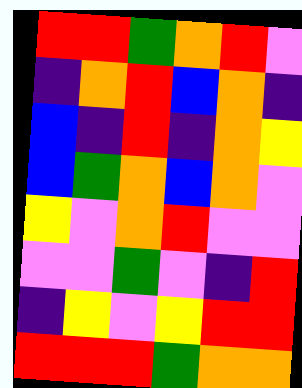[["red", "red", "green", "orange", "red", "violet"], ["indigo", "orange", "red", "blue", "orange", "indigo"], ["blue", "indigo", "red", "indigo", "orange", "yellow"], ["blue", "green", "orange", "blue", "orange", "violet"], ["yellow", "violet", "orange", "red", "violet", "violet"], ["violet", "violet", "green", "violet", "indigo", "red"], ["indigo", "yellow", "violet", "yellow", "red", "red"], ["red", "red", "red", "green", "orange", "orange"]]